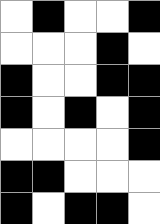[["white", "black", "white", "white", "black"], ["white", "white", "white", "black", "white"], ["black", "white", "white", "black", "black"], ["black", "white", "black", "white", "black"], ["white", "white", "white", "white", "black"], ["black", "black", "white", "white", "white"], ["black", "white", "black", "black", "white"]]